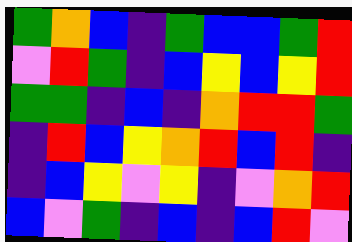[["green", "orange", "blue", "indigo", "green", "blue", "blue", "green", "red"], ["violet", "red", "green", "indigo", "blue", "yellow", "blue", "yellow", "red"], ["green", "green", "indigo", "blue", "indigo", "orange", "red", "red", "green"], ["indigo", "red", "blue", "yellow", "orange", "red", "blue", "red", "indigo"], ["indigo", "blue", "yellow", "violet", "yellow", "indigo", "violet", "orange", "red"], ["blue", "violet", "green", "indigo", "blue", "indigo", "blue", "red", "violet"]]